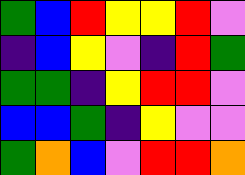[["green", "blue", "red", "yellow", "yellow", "red", "violet"], ["indigo", "blue", "yellow", "violet", "indigo", "red", "green"], ["green", "green", "indigo", "yellow", "red", "red", "violet"], ["blue", "blue", "green", "indigo", "yellow", "violet", "violet"], ["green", "orange", "blue", "violet", "red", "red", "orange"]]